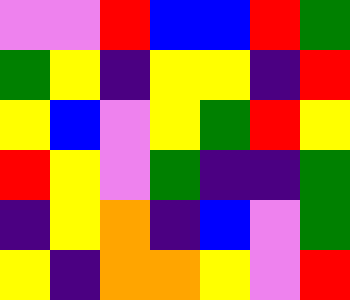[["violet", "violet", "red", "blue", "blue", "red", "green"], ["green", "yellow", "indigo", "yellow", "yellow", "indigo", "red"], ["yellow", "blue", "violet", "yellow", "green", "red", "yellow"], ["red", "yellow", "violet", "green", "indigo", "indigo", "green"], ["indigo", "yellow", "orange", "indigo", "blue", "violet", "green"], ["yellow", "indigo", "orange", "orange", "yellow", "violet", "red"]]